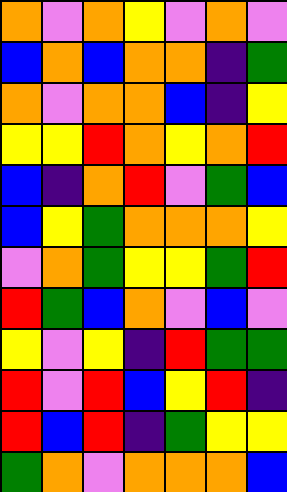[["orange", "violet", "orange", "yellow", "violet", "orange", "violet"], ["blue", "orange", "blue", "orange", "orange", "indigo", "green"], ["orange", "violet", "orange", "orange", "blue", "indigo", "yellow"], ["yellow", "yellow", "red", "orange", "yellow", "orange", "red"], ["blue", "indigo", "orange", "red", "violet", "green", "blue"], ["blue", "yellow", "green", "orange", "orange", "orange", "yellow"], ["violet", "orange", "green", "yellow", "yellow", "green", "red"], ["red", "green", "blue", "orange", "violet", "blue", "violet"], ["yellow", "violet", "yellow", "indigo", "red", "green", "green"], ["red", "violet", "red", "blue", "yellow", "red", "indigo"], ["red", "blue", "red", "indigo", "green", "yellow", "yellow"], ["green", "orange", "violet", "orange", "orange", "orange", "blue"]]